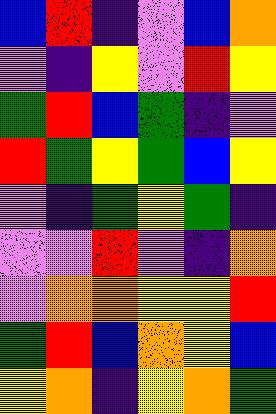[["blue", "red", "indigo", "violet", "blue", "orange"], ["violet", "indigo", "yellow", "violet", "red", "yellow"], ["green", "red", "blue", "green", "indigo", "violet"], ["red", "green", "yellow", "green", "blue", "yellow"], ["violet", "indigo", "green", "yellow", "green", "indigo"], ["violet", "violet", "red", "violet", "indigo", "orange"], ["violet", "orange", "orange", "yellow", "yellow", "red"], ["green", "red", "blue", "orange", "yellow", "blue"], ["yellow", "orange", "indigo", "yellow", "orange", "green"]]